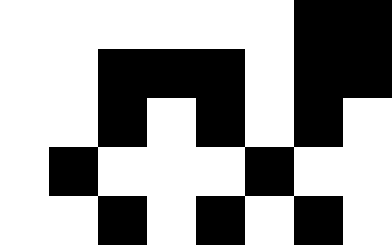[["white", "white", "white", "white", "white", "white", "black", "black"], ["white", "white", "black", "black", "black", "white", "black", "black"], ["white", "white", "black", "white", "black", "white", "black", "white"], ["white", "black", "white", "white", "white", "black", "white", "white"], ["white", "white", "black", "white", "black", "white", "black", "white"]]